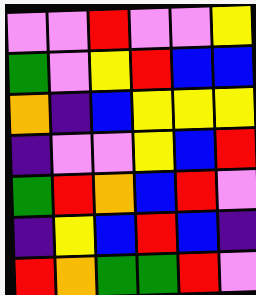[["violet", "violet", "red", "violet", "violet", "yellow"], ["green", "violet", "yellow", "red", "blue", "blue"], ["orange", "indigo", "blue", "yellow", "yellow", "yellow"], ["indigo", "violet", "violet", "yellow", "blue", "red"], ["green", "red", "orange", "blue", "red", "violet"], ["indigo", "yellow", "blue", "red", "blue", "indigo"], ["red", "orange", "green", "green", "red", "violet"]]